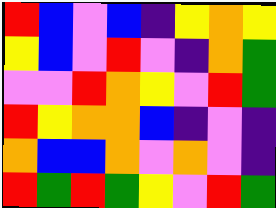[["red", "blue", "violet", "blue", "indigo", "yellow", "orange", "yellow"], ["yellow", "blue", "violet", "red", "violet", "indigo", "orange", "green"], ["violet", "violet", "red", "orange", "yellow", "violet", "red", "green"], ["red", "yellow", "orange", "orange", "blue", "indigo", "violet", "indigo"], ["orange", "blue", "blue", "orange", "violet", "orange", "violet", "indigo"], ["red", "green", "red", "green", "yellow", "violet", "red", "green"]]